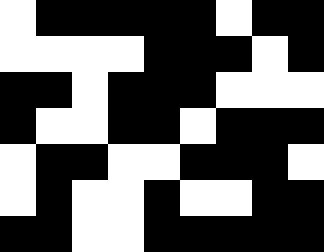[["white", "black", "black", "black", "black", "black", "white", "black", "black"], ["white", "white", "white", "white", "black", "black", "black", "white", "black"], ["black", "black", "white", "black", "black", "black", "white", "white", "white"], ["black", "white", "white", "black", "black", "white", "black", "black", "black"], ["white", "black", "black", "white", "white", "black", "black", "black", "white"], ["white", "black", "white", "white", "black", "white", "white", "black", "black"], ["black", "black", "white", "white", "black", "black", "black", "black", "black"]]